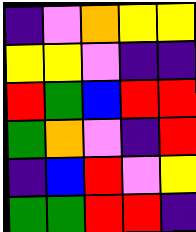[["indigo", "violet", "orange", "yellow", "yellow"], ["yellow", "yellow", "violet", "indigo", "indigo"], ["red", "green", "blue", "red", "red"], ["green", "orange", "violet", "indigo", "red"], ["indigo", "blue", "red", "violet", "yellow"], ["green", "green", "red", "red", "indigo"]]